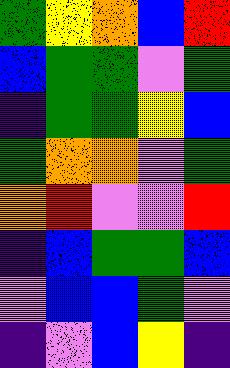[["green", "yellow", "orange", "blue", "red"], ["blue", "green", "green", "violet", "green"], ["indigo", "green", "green", "yellow", "blue"], ["green", "orange", "orange", "violet", "green"], ["orange", "red", "violet", "violet", "red"], ["indigo", "blue", "green", "green", "blue"], ["violet", "blue", "blue", "green", "violet"], ["indigo", "violet", "blue", "yellow", "indigo"]]